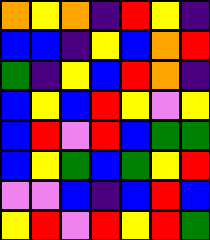[["orange", "yellow", "orange", "indigo", "red", "yellow", "indigo"], ["blue", "blue", "indigo", "yellow", "blue", "orange", "red"], ["green", "indigo", "yellow", "blue", "red", "orange", "indigo"], ["blue", "yellow", "blue", "red", "yellow", "violet", "yellow"], ["blue", "red", "violet", "red", "blue", "green", "green"], ["blue", "yellow", "green", "blue", "green", "yellow", "red"], ["violet", "violet", "blue", "indigo", "blue", "red", "blue"], ["yellow", "red", "violet", "red", "yellow", "red", "green"]]